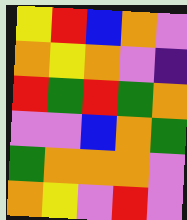[["yellow", "red", "blue", "orange", "violet"], ["orange", "yellow", "orange", "violet", "indigo"], ["red", "green", "red", "green", "orange"], ["violet", "violet", "blue", "orange", "green"], ["green", "orange", "orange", "orange", "violet"], ["orange", "yellow", "violet", "red", "violet"]]